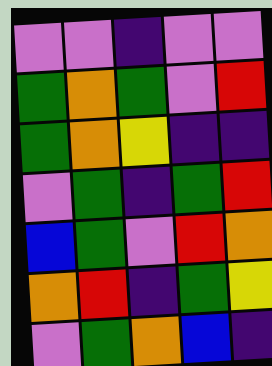[["violet", "violet", "indigo", "violet", "violet"], ["green", "orange", "green", "violet", "red"], ["green", "orange", "yellow", "indigo", "indigo"], ["violet", "green", "indigo", "green", "red"], ["blue", "green", "violet", "red", "orange"], ["orange", "red", "indigo", "green", "yellow"], ["violet", "green", "orange", "blue", "indigo"]]